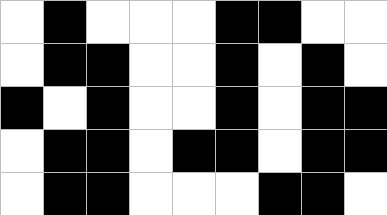[["white", "black", "white", "white", "white", "black", "black", "white", "white"], ["white", "black", "black", "white", "white", "black", "white", "black", "white"], ["black", "white", "black", "white", "white", "black", "white", "black", "black"], ["white", "black", "black", "white", "black", "black", "white", "black", "black"], ["white", "black", "black", "white", "white", "white", "black", "black", "white"]]